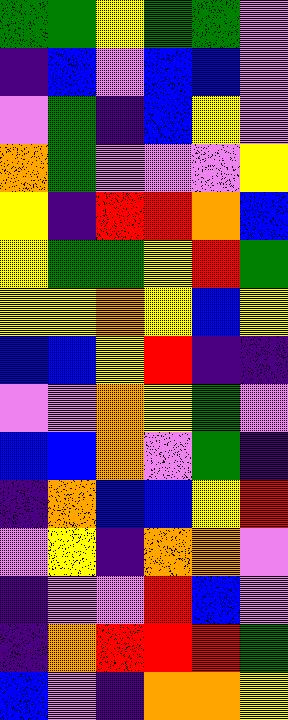[["green", "green", "yellow", "green", "green", "violet"], ["indigo", "blue", "violet", "blue", "blue", "violet"], ["violet", "green", "indigo", "blue", "yellow", "violet"], ["orange", "green", "violet", "violet", "violet", "yellow"], ["yellow", "indigo", "red", "red", "orange", "blue"], ["yellow", "green", "green", "yellow", "red", "green"], ["yellow", "yellow", "orange", "yellow", "blue", "yellow"], ["blue", "blue", "yellow", "red", "indigo", "indigo"], ["violet", "violet", "orange", "yellow", "green", "violet"], ["blue", "blue", "orange", "violet", "green", "indigo"], ["indigo", "orange", "blue", "blue", "yellow", "red"], ["violet", "yellow", "indigo", "orange", "orange", "violet"], ["indigo", "violet", "violet", "red", "blue", "violet"], ["indigo", "orange", "red", "red", "red", "green"], ["blue", "violet", "indigo", "orange", "orange", "yellow"]]